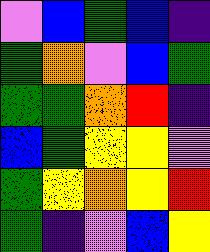[["violet", "blue", "green", "blue", "indigo"], ["green", "orange", "violet", "blue", "green"], ["green", "green", "orange", "red", "indigo"], ["blue", "green", "yellow", "yellow", "violet"], ["green", "yellow", "orange", "yellow", "red"], ["green", "indigo", "violet", "blue", "yellow"]]